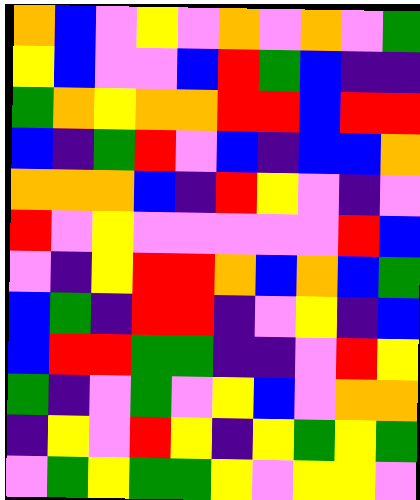[["orange", "blue", "violet", "yellow", "violet", "orange", "violet", "orange", "violet", "green"], ["yellow", "blue", "violet", "violet", "blue", "red", "green", "blue", "indigo", "indigo"], ["green", "orange", "yellow", "orange", "orange", "red", "red", "blue", "red", "red"], ["blue", "indigo", "green", "red", "violet", "blue", "indigo", "blue", "blue", "orange"], ["orange", "orange", "orange", "blue", "indigo", "red", "yellow", "violet", "indigo", "violet"], ["red", "violet", "yellow", "violet", "violet", "violet", "violet", "violet", "red", "blue"], ["violet", "indigo", "yellow", "red", "red", "orange", "blue", "orange", "blue", "green"], ["blue", "green", "indigo", "red", "red", "indigo", "violet", "yellow", "indigo", "blue"], ["blue", "red", "red", "green", "green", "indigo", "indigo", "violet", "red", "yellow"], ["green", "indigo", "violet", "green", "violet", "yellow", "blue", "violet", "orange", "orange"], ["indigo", "yellow", "violet", "red", "yellow", "indigo", "yellow", "green", "yellow", "green"], ["violet", "green", "yellow", "green", "green", "yellow", "violet", "yellow", "yellow", "violet"]]